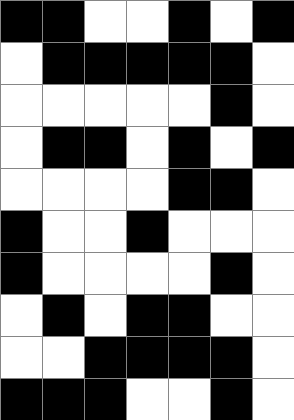[["black", "black", "white", "white", "black", "white", "black"], ["white", "black", "black", "black", "black", "black", "white"], ["white", "white", "white", "white", "white", "black", "white"], ["white", "black", "black", "white", "black", "white", "black"], ["white", "white", "white", "white", "black", "black", "white"], ["black", "white", "white", "black", "white", "white", "white"], ["black", "white", "white", "white", "white", "black", "white"], ["white", "black", "white", "black", "black", "white", "white"], ["white", "white", "black", "black", "black", "black", "white"], ["black", "black", "black", "white", "white", "black", "white"]]